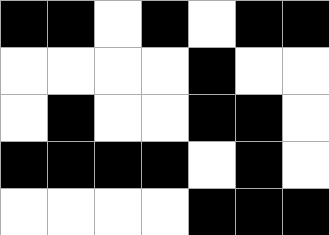[["black", "black", "white", "black", "white", "black", "black"], ["white", "white", "white", "white", "black", "white", "white"], ["white", "black", "white", "white", "black", "black", "white"], ["black", "black", "black", "black", "white", "black", "white"], ["white", "white", "white", "white", "black", "black", "black"]]